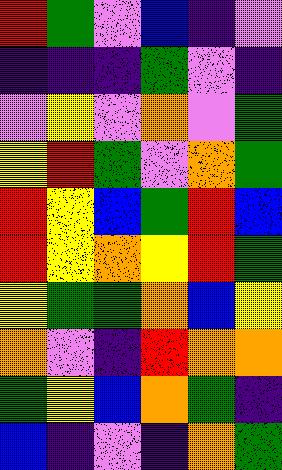[["red", "green", "violet", "blue", "indigo", "violet"], ["indigo", "indigo", "indigo", "green", "violet", "indigo"], ["violet", "yellow", "violet", "orange", "violet", "green"], ["yellow", "red", "green", "violet", "orange", "green"], ["red", "yellow", "blue", "green", "red", "blue"], ["red", "yellow", "orange", "yellow", "red", "green"], ["yellow", "green", "green", "orange", "blue", "yellow"], ["orange", "violet", "indigo", "red", "orange", "orange"], ["green", "yellow", "blue", "orange", "green", "indigo"], ["blue", "indigo", "violet", "indigo", "orange", "green"]]